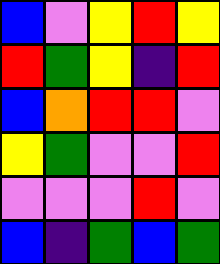[["blue", "violet", "yellow", "red", "yellow"], ["red", "green", "yellow", "indigo", "red"], ["blue", "orange", "red", "red", "violet"], ["yellow", "green", "violet", "violet", "red"], ["violet", "violet", "violet", "red", "violet"], ["blue", "indigo", "green", "blue", "green"]]